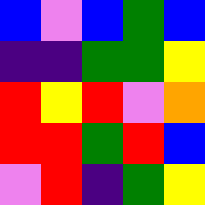[["blue", "violet", "blue", "green", "blue"], ["indigo", "indigo", "green", "green", "yellow"], ["red", "yellow", "red", "violet", "orange"], ["red", "red", "green", "red", "blue"], ["violet", "red", "indigo", "green", "yellow"]]